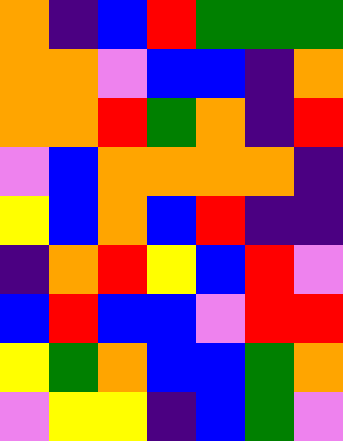[["orange", "indigo", "blue", "red", "green", "green", "green"], ["orange", "orange", "violet", "blue", "blue", "indigo", "orange"], ["orange", "orange", "red", "green", "orange", "indigo", "red"], ["violet", "blue", "orange", "orange", "orange", "orange", "indigo"], ["yellow", "blue", "orange", "blue", "red", "indigo", "indigo"], ["indigo", "orange", "red", "yellow", "blue", "red", "violet"], ["blue", "red", "blue", "blue", "violet", "red", "red"], ["yellow", "green", "orange", "blue", "blue", "green", "orange"], ["violet", "yellow", "yellow", "indigo", "blue", "green", "violet"]]